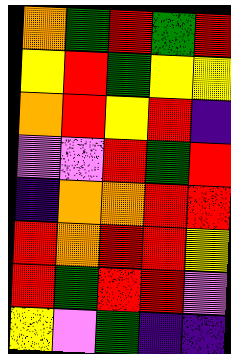[["orange", "green", "red", "green", "red"], ["yellow", "red", "green", "yellow", "yellow"], ["orange", "red", "yellow", "red", "indigo"], ["violet", "violet", "red", "green", "red"], ["indigo", "orange", "orange", "red", "red"], ["red", "orange", "red", "red", "yellow"], ["red", "green", "red", "red", "violet"], ["yellow", "violet", "green", "indigo", "indigo"]]